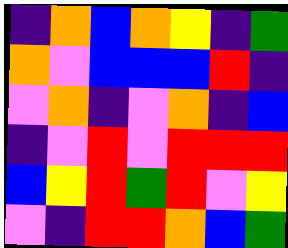[["indigo", "orange", "blue", "orange", "yellow", "indigo", "green"], ["orange", "violet", "blue", "blue", "blue", "red", "indigo"], ["violet", "orange", "indigo", "violet", "orange", "indigo", "blue"], ["indigo", "violet", "red", "violet", "red", "red", "red"], ["blue", "yellow", "red", "green", "red", "violet", "yellow"], ["violet", "indigo", "red", "red", "orange", "blue", "green"]]